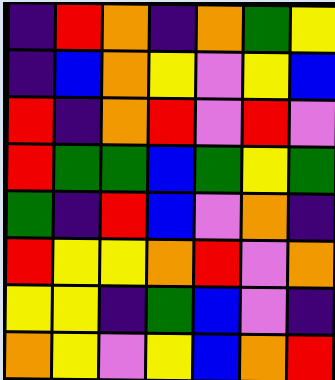[["indigo", "red", "orange", "indigo", "orange", "green", "yellow"], ["indigo", "blue", "orange", "yellow", "violet", "yellow", "blue"], ["red", "indigo", "orange", "red", "violet", "red", "violet"], ["red", "green", "green", "blue", "green", "yellow", "green"], ["green", "indigo", "red", "blue", "violet", "orange", "indigo"], ["red", "yellow", "yellow", "orange", "red", "violet", "orange"], ["yellow", "yellow", "indigo", "green", "blue", "violet", "indigo"], ["orange", "yellow", "violet", "yellow", "blue", "orange", "red"]]